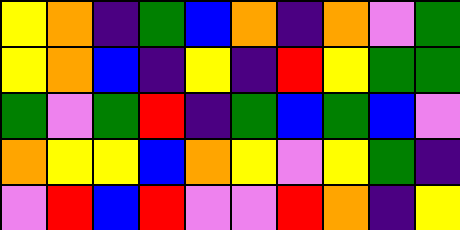[["yellow", "orange", "indigo", "green", "blue", "orange", "indigo", "orange", "violet", "green"], ["yellow", "orange", "blue", "indigo", "yellow", "indigo", "red", "yellow", "green", "green"], ["green", "violet", "green", "red", "indigo", "green", "blue", "green", "blue", "violet"], ["orange", "yellow", "yellow", "blue", "orange", "yellow", "violet", "yellow", "green", "indigo"], ["violet", "red", "blue", "red", "violet", "violet", "red", "orange", "indigo", "yellow"]]